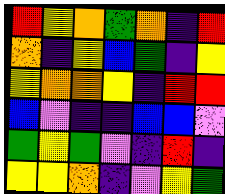[["red", "yellow", "orange", "green", "orange", "indigo", "red"], ["orange", "indigo", "yellow", "blue", "green", "indigo", "yellow"], ["yellow", "orange", "orange", "yellow", "indigo", "red", "red"], ["blue", "violet", "indigo", "indigo", "blue", "blue", "violet"], ["green", "yellow", "green", "violet", "indigo", "red", "indigo"], ["yellow", "yellow", "orange", "indigo", "violet", "yellow", "green"]]